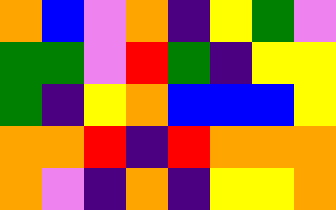[["orange", "blue", "violet", "orange", "indigo", "yellow", "green", "violet"], ["green", "green", "violet", "red", "green", "indigo", "yellow", "yellow"], ["green", "indigo", "yellow", "orange", "blue", "blue", "blue", "yellow"], ["orange", "orange", "red", "indigo", "red", "orange", "orange", "orange"], ["orange", "violet", "indigo", "orange", "indigo", "yellow", "yellow", "orange"]]